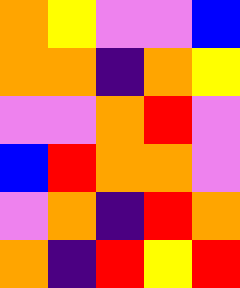[["orange", "yellow", "violet", "violet", "blue"], ["orange", "orange", "indigo", "orange", "yellow"], ["violet", "violet", "orange", "red", "violet"], ["blue", "red", "orange", "orange", "violet"], ["violet", "orange", "indigo", "red", "orange"], ["orange", "indigo", "red", "yellow", "red"]]